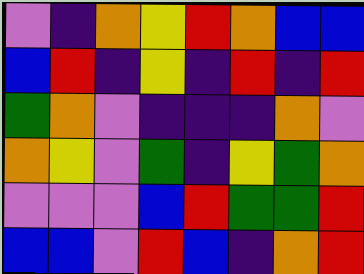[["violet", "indigo", "orange", "yellow", "red", "orange", "blue", "blue"], ["blue", "red", "indigo", "yellow", "indigo", "red", "indigo", "red"], ["green", "orange", "violet", "indigo", "indigo", "indigo", "orange", "violet"], ["orange", "yellow", "violet", "green", "indigo", "yellow", "green", "orange"], ["violet", "violet", "violet", "blue", "red", "green", "green", "red"], ["blue", "blue", "violet", "red", "blue", "indigo", "orange", "red"]]